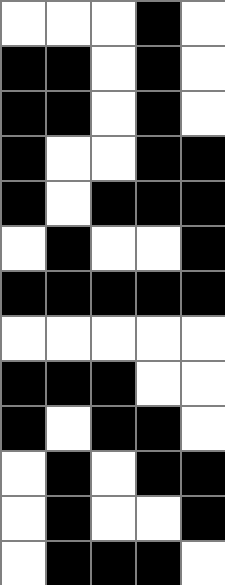[["white", "white", "white", "black", "white"], ["black", "black", "white", "black", "white"], ["black", "black", "white", "black", "white"], ["black", "white", "white", "black", "black"], ["black", "white", "black", "black", "black"], ["white", "black", "white", "white", "black"], ["black", "black", "black", "black", "black"], ["white", "white", "white", "white", "white"], ["black", "black", "black", "white", "white"], ["black", "white", "black", "black", "white"], ["white", "black", "white", "black", "black"], ["white", "black", "white", "white", "black"], ["white", "black", "black", "black", "white"]]